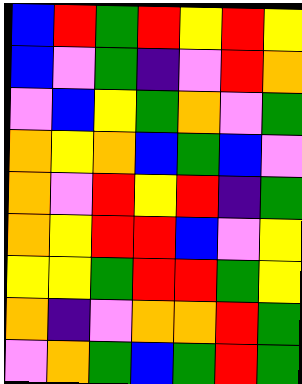[["blue", "red", "green", "red", "yellow", "red", "yellow"], ["blue", "violet", "green", "indigo", "violet", "red", "orange"], ["violet", "blue", "yellow", "green", "orange", "violet", "green"], ["orange", "yellow", "orange", "blue", "green", "blue", "violet"], ["orange", "violet", "red", "yellow", "red", "indigo", "green"], ["orange", "yellow", "red", "red", "blue", "violet", "yellow"], ["yellow", "yellow", "green", "red", "red", "green", "yellow"], ["orange", "indigo", "violet", "orange", "orange", "red", "green"], ["violet", "orange", "green", "blue", "green", "red", "green"]]